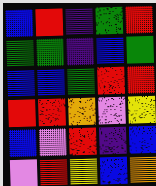[["blue", "red", "indigo", "green", "red"], ["green", "green", "indigo", "blue", "green"], ["blue", "blue", "green", "red", "red"], ["red", "red", "orange", "violet", "yellow"], ["blue", "violet", "red", "indigo", "blue"], ["violet", "red", "yellow", "blue", "orange"]]